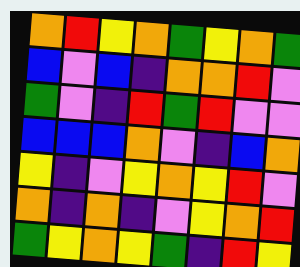[["orange", "red", "yellow", "orange", "green", "yellow", "orange", "green"], ["blue", "violet", "blue", "indigo", "orange", "orange", "red", "violet"], ["green", "violet", "indigo", "red", "green", "red", "violet", "violet"], ["blue", "blue", "blue", "orange", "violet", "indigo", "blue", "orange"], ["yellow", "indigo", "violet", "yellow", "orange", "yellow", "red", "violet"], ["orange", "indigo", "orange", "indigo", "violet", "yellow", "orange", "red"], ["green", "yellow", "orange", "yellow", "green", "indigo", "red", "yellow"]]